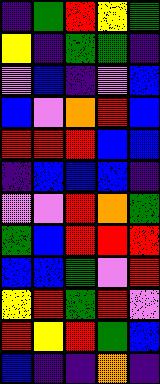[["indigo", "green", "red", "yellow", "green"], ["yellow", "indigo", "green", "green", "indigo"], ["violet", "blue", "indigo", "violet", "blue"], ["blue", "violet", "orange", "red", "blue"], ["red", "red", "red", "blue", "blue"], ["indigo", "blue", "blue", "blue", "indigo"], ["violet", "violet", "red", "orange", "green"], ["green", "blue", "red", "red", "red"], ["blue", "blue", "green", "violet", "red"], ["yellow", "red", "green", "red", "violet"], ["red", "yellow", "red", "green", "blue"], ["blue", "indigo", "indigo", "orange", "indigo"]]